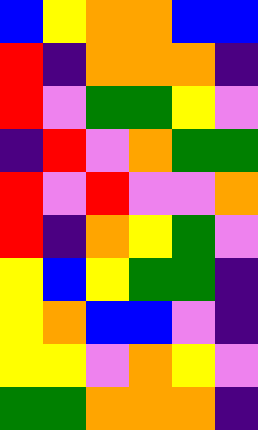[["blue", "yellow", "orange", "orange", "blue", "blue"], ["red", "indigo", "orange", "orange", "orange", "indigo"], ["red", "violet", "green", "green", "yellow", "violet"], ["indigo", "red", "violet", "orange", "green", "green"], ["red", "violet", "red", "violet", "violet", "orange"], ["red", "indigo", "orange", "yellow", "green", "violet"], ["yellow", "blue", "yellow", "green", "green", "indigo"], ["yellow", "orange", "blue", "blue", "violet", "indigo"], ["yellow", "yellow", "violet", "orange", "yellow", "violet"], ["green", "green", "orange", "orange", "orange", "indigo"]]